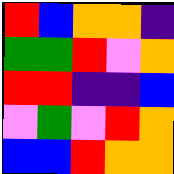[["red", "blue", "orange", "orange", "indigo"], ["green", "green", "red", "violet", "orange"], ["red", "red", "indigo", "indigo", "blue"], ["violet", "green", "violet", "red", "orange"], ["blue", "blue", "red", "orange", "orange"]]